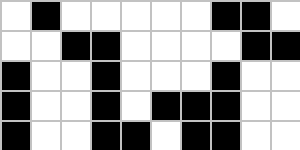[["white", "black", "white", "white", "white", "white", "white", "black", "black", "white"], ["white", "white", "black", "black", "white", "white", "white", "white", "black", "black"], ["black", "white", "white", "black", "white", "white", "white", "black", "white", "white"], ["black", "white", "white", "black", "white", "black", "black", "black", "white", "white"], ["black", "white", "white", "black", "black", "white", "black", "black", "white", "white"]]